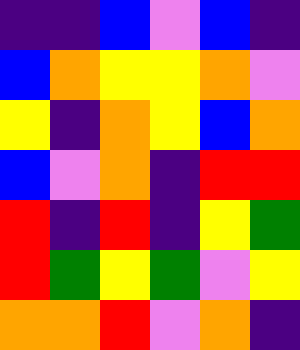[["indigo", "indigo", "blue", "violet", "blue", "indigo"], ["blue", "orange", "yellow", "yellow", "orange", "violet"], ["yellow", "indigo", "orange", "yellow", "blue", "orange"], ["blue", "violet", "orange", "indigo", "red", "red"], ["red", "indigo", "red", "indigo", "yellow", "green"], ["red", "green", "yellow", "green", "violet", "yellow"], ["orange", "orange", "red", "violet", "orange", "indigo"]]